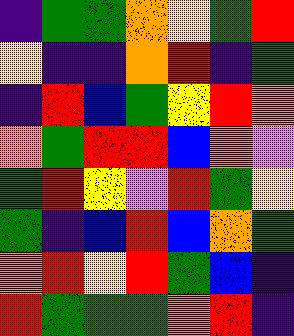[["indigo", "green", "green", "orange", "yellow", "green", "red"], ["yellow", "indigo", "indigo", "orange", "red", "indigo", "green"], ["indigo", "red", "blue", "green", "yellow", "red", "orange"], ["orange", "green", "red", "red", "blue", "orange", "violet"], ["green", "red", "yellow", "violet", "red", "green", "yellow"], ["green", "indigo", "blue", "red", "blue", "orange", "green"], ["orange", "red", "yellow", "red", "green", "blue", "indigo"], ["red", "green", "green", "green", "orange", "red", "indigo"]]